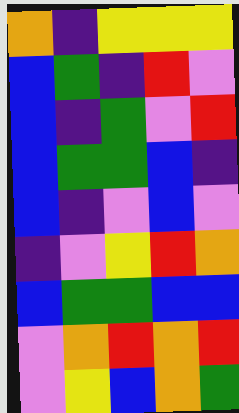[["orange", "indigo", "yellow", "yellow", "yellow"], ["blue", "green", "indigo", "red", "violet"], ["blue", "indigo", "green", "violet", "red"], ["blue", "green", "green", "blue", "indigo"], ["blue", "indigo", "violet", "blue", "violet"], ["indigo", "violet", "yellow", "red", "orange"], ["blue", "green", "green", "blue", "blue"], ["violet", "orange", "red", "orange", "red"], ["violet", "yellow", "blue", "orange", "green"]]